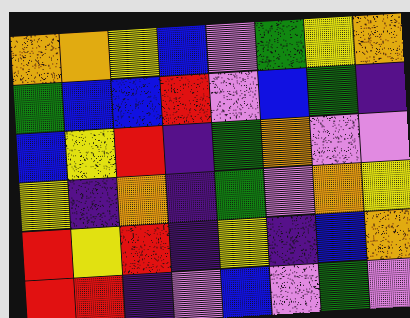[["orange", "orange", "yellow", "blue", "violet", "green", "yellow", "orange"], ["green", "blue", "blue", "red", "violet", "blue", "green", "indigo"], ["blue", "yellow", "red", "indigo", "green", "orange", "violet", "violet"], ["yellow", "indigo", "orange", "indigo", "green", "violet", "orange", "yellow"], ["red", "yellow", "red", "indigo", "yellow", "indigo", "blue", "orange"], ["red", "red", "indigo", "violet", "blue", "violet", "green", "violet"]]